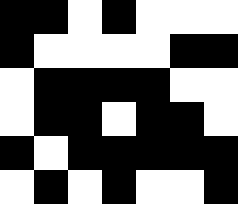[["black", "black", "white", "black", "white", "white", "white"], ["black", "white", "white", "white", "white", "black", "black"], ["white", "black", "black", "black", "black", "white", "white"], ["white", "black", "black", "white", "black", "black", "white"], ["black", "white", "black", "black", "black", "black", "black"], ["white", "black", "white", "black", "white", "white", "black"]]